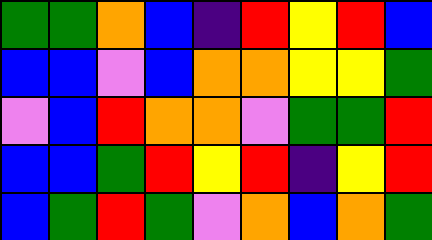[["green", "green", "orange", "blue", "indigo", "red", "yellow", "red", "blue"], ["blue", "blue", "violet", "blue", "orange", "orange", "yellow", "yellow", "green"], ["violet", "blue", "red", "orange", "orange", "violet", "green", "green", "red"], ["blue", "blue", "green", "red", "yellow", "red", "indigo", "yellow", "red"], ["blue", "green", "red", "green", "violet", "orange", "blue", "orange", "green"]]